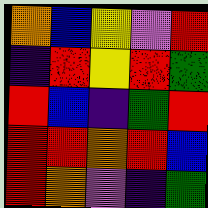[["orange", "blue", "yellow", "violet", "red"], ["indigo", "red", "yellow", "red", "green"], ["red", "blue", "indigo", "green", "red"], ["red", "red", "orange", "red", "blue"], ["red", "orange", "violet", "indigo", "green"]]